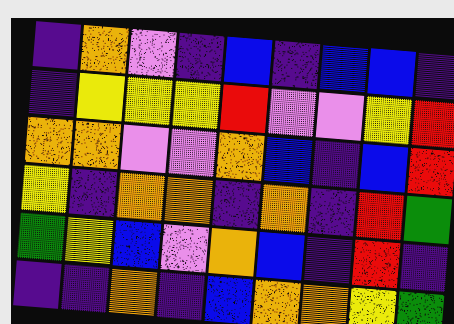[["indigo", "orange", "violet", "indigo", "blue", "indigo", "blue", "blue", "indigo"], ["indigo", "yellow", "yellow", "yellow", "red", "violet", "violet", "yellow", "red"], ["orange", "orange", "violet", "violet", "orange", "blue", "indigo", "blue", "red"], ["yellow", "indigo", "orange", "orange", "indigo", "orange", "indigo", "red", "green"], ["green", "yellow", "blue", "violet", "orange", "blue", "indigo", "red", "indigo"], ["indigo", "indigo", "orange", "indigo", "blue", "orange", "orange", "yellow", "green"]]